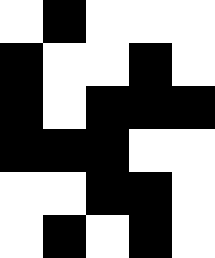[["white", "black", "white", "white", "white"], ["black", "white", "white", "black", "white"], ["black", "white", "black", "black", "black"], ["black", "black", "black", "white", "white"], ["white", "white", "black", "black", "white"], ["white", "black", "white", "black", "white"]]